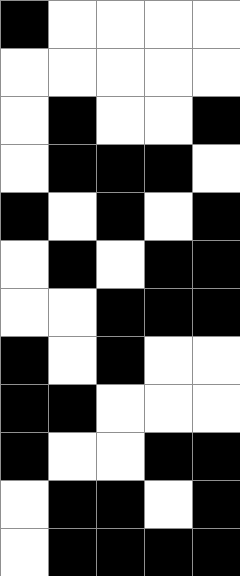[["black", "white", "white", "white", "white"], ["white", "white", "white", "white", "white"], ["white", "black", "white", "white", "black"], ["white", "black", "black", "black", "white"], ["black", "white", "black", "white", "black"], ["white", "black", "white", "black", "black"], ["white", "white", "black", "black", "black"], ["black", "white", "black", "white", "white"], ["black", "black", "white", "white", "white"], ["black", "white", "white", "black", "black"], ["white", "black", "black", "white", "black"], ["white", "black", "black", "black", "black"]]